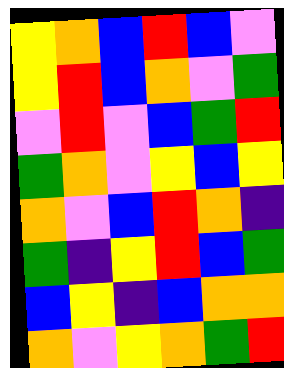[["yellow", "orange", "blue", "red", "blue", "violet"], ["yellow", "red", "blue", "orange", "violet", "green"], ["violet", "red", "violet", "blue", "green", "red"], ["green", "orange", "violet", "yellow", "blue", "yellow"], ["orange", "violet", "blue", "red", "orange", "indigo"], ["green", "indigo", "yellow", "red", "blue", "green"], ["blue", "yellow", "indigo", "blue", "orange", "orange"], ["orange", "violet", "yellow", "orange", "green", "red"]]